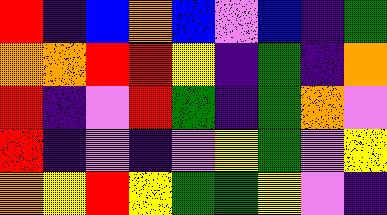[["red", "indigo", "blue", "orange", "blue", "violet", "blue", "indigo", "green"], ["orange", "orange", "red", "red", "yellow", "indigo", "green", "indigo", "orange"], ["red", "indigo", "violet", "red", "green", "indigo", "green", "orange", "violet"], ["red", "indigo", "violet", "indigo", "violet", "yellow", "green", "violet", "yellow"], ["orange", "yellow", "red", "yellow", "green", "green", "yellow", "violet", "indigo"]]